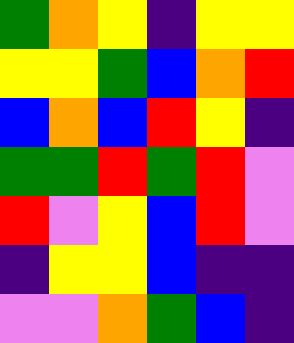[["green", "orange", "yellow", "indigo", "yellow", "yellow"], ["yellow", "yellow", "green", "blue", "orange", "red"], ["blue", "orange", "blue", "red", "yellow", "indigo"], ["green", "green", "red", "green", "red", "violet"], ["red", "violet", "yellow", "blue", "red", "violet"], ["indigo", "yellow", "yellow", "blue", "indigo", "indigo"], ["violet", "violet", "orange", "green", "blue", "indigo"]]